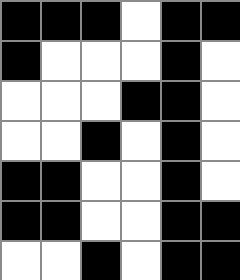[["black", "black", "black", "white", "black", "black"], ["black", "white", "white", "white", "black", "white"], ["white", "white", "white", "black", "black", "white"], ["white", "white", "black", "white", "black", "white"], ["black", "black", "white", "white", "black", "white"], ["black", "black", "white", "white", "black", "black"], ["white", "white", "black", "white", "black", "black"]]